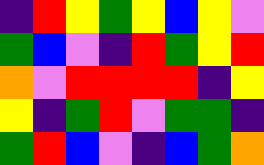[["indigo", "red", "yellow", "green", "yellow", "blue", "yellow", "violet"], ["green", "blue", "violet", "indigo", "red", "green", "yellow", "red"], ["orange", "violet", "red", "red", "red", "red", "indigo", "yellow"], ["yellow", "indigo", "green", "red", "violet", "green", "green", "indigo"], ["green", "red", "blue", "violet", "indigo", "blue", "green", "orange"]]